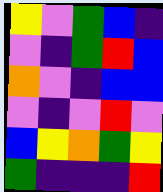[["yellow", "violet", "green", "blue", "indigo"], ["violet", "indigo", "green", "red", "blue"], ["orange", "violet", "indigo", "blue", "blue"], ["violet", "indigo", "violet", "red", "violet"], ["blue", "yellow", "orange", "green", "yellow"], ["green", "indigo", "indigo", "indigo", "red"]]